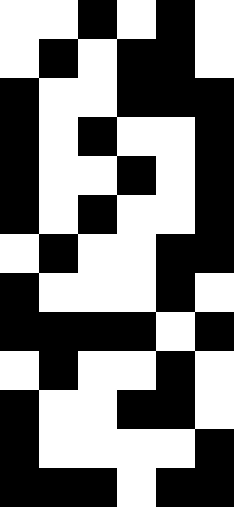[["white", "white", "black", "white", "black", "white"], ["white", "black", "white", "black", "black", "white"], ["black", "white", "white", "black", "black", "black"], ["black", "white", "black", "white", "white", "black"], ["black", "white", "white", "black", "white", "black"], ["black", "white", "black", "white", "white", "black"], ["white", "black", "white", "white", "black", "black"], ["black", "white", "white", "white", "black", "white"], ["black", "black", "black", "black", "white", "black"], ["white", "black", "white", "white", "black", "white"], ["black", "white", "white", "black", "black", "white"], ["black", "white", "white", "white", "white", "black"], ["black", "black", "black", "white", "black", "black"]]